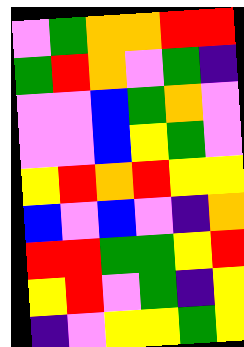[["violet", "green", "orange", "orange", "red", "red"], ["green", "red", "orange", "violet", "green", "indigo"], ["violet", "violet", "blue", "green", "orange", "violet"], ["violet", "violet", "blue", "yellow", "green", "violet"], ["yellow", "red", "orange", "red", "yellow", "yellow"], ["blue", "violet", "blue", "violet", "indigo", "orange"], ["red", "red", "green", "green", "yellow", "red"], ["yellow", "red", "violet", "green", "indigo", "yellow"], ["indigo", "violet", "yellow", "yellow", "green", "yellow"]]